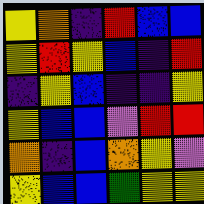[["yellow", "orange", "indigo", "red", "blue", "blue"], ["yellow", "red", "yellow", "blue", "indigo", "red"], ["indigo", "yellow", "blue", "indigo", "indigo", "yellow"], ["yellow", "blue", "blue", "violet", "red", "red"], ["orange", "indigo", "blue", "orange", "yellow", "violet"], ["yellow", "blue", "blue", "green", "yellow", "yellow"]]